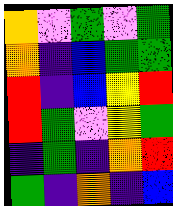[["orange", "violet", "green", "violet", "green"], ["orange", "indigo", "blue", "green", "green"], ["red", "indigo", "blue", "yellow", "red"], ["red", "green", "violet", "yellow", "green"], ["indigo", "green", "indigo", "orange", "red"], ["green", "indigo", "orange", "indigo", "blue"]]